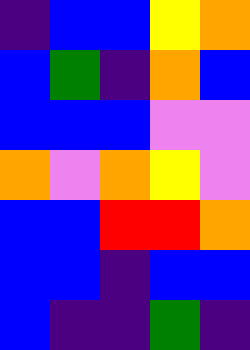[["indigo", "blue", "blue", "yellow", "orange"], ["blue", "green", "indigo", "orange", "blue"], ["blue", "blue", "blue", "violet", "violet"], ["orange", "violet", "orange", "yellow", "violet"], ["blue", "blue", "red", "red", "orange"], ["blue", "blue", "indigo", "blue", "blue"], ["blue", "indigo", "indigo", "green", "indigo"]]